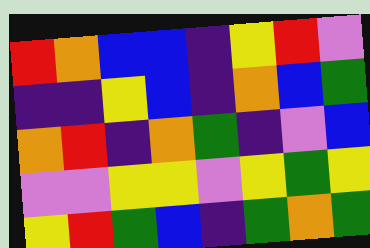[["red", "orange", "blue", "blue", "indigo", "yellow", "red", "violet"], ["indigo", "indigo", "yellow", "blue", "indigo", "orange", "blue", "green"], ["orange", "red", "indigo", "orange", "green", "indigo", "violet", "blue"], ["violet", "violet", "yellow", "yellow", "violet", "yellow", "green", "yellow"], ["yellow", "red", "green", "blue", "indigo", "green", "orange", "green"]]